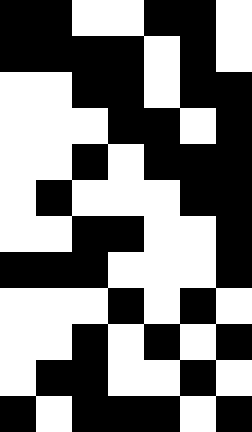[["black", "black", "white", "white", "black", "black", "white"], ["black", "black", "black", "black", "white", "black", "white"], ["white", "white", "black", "black", "white", "black", "black"], ["white", "white", "white", "black", "black", "white", "black"], ["white", "white", "black", "white", "black", "black", "black"], ["white", "black", "white", "white", "white", "black", "black"], ["white", "white", "black", "black", "white", "white", "black"], ["black", "black", "black", "white", "white", "white", "black"], ["white", "white", "white", "black", "white", "black", "white"], ["white", "white", "black", "white", "black", "white", "black"], ["white", "black", "black", "white", "white", "black", "white"], ["black", "white", "black", "black", "black", "white", "black"]]